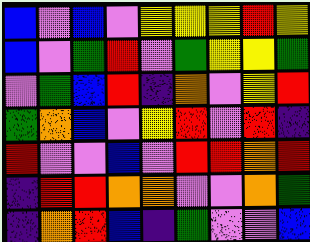[["blue", "violet", "blue", "violet", "yellow", "yellow", "yellow", "red", "yellow"], ["blue", "violet", "green", "red", "violet", "green", "yellow", "yellow", "green"], ["violet", "green", "blue", "red", "indigo", "orange", "violet", "yellow", "red"], ["green", "orange", "blue", "violet", "yellow", "red", "violet", "red", "indigo"], ["red", "violet", "violet", "blue", "violet", "red", "red", "orange", "red"], ["indigo", "red", "red", "orange", "orange", "violet", "violet", "orange", "green"], ["indigo", "orange", "red", "blue", "indigo", "green", "violet", "violet", "blue"]]